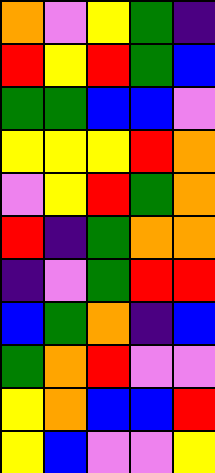[["orange", "violet", "yellow", "green", "indigo"], ["red", "yellow", "red", "green", "blue"], ["green", "green", "blue", "blue", "violet"], ["yellow", "yellow", "yellow", "red", "orange"], ["violet", "yellow", "red", "green", "orange"], ["red", "indigo", "green", "orange", "orange"], ["indigo", "violet", "green", "red", "red"], ["blue", "green", "orange", "indigo", "blue"], ["green", "orange", "red", "violet", "violet"], ["yellow", "orange", "blue", "blue", "red"], ["yellow", "blue", "violet", "violet", "yellow"]]